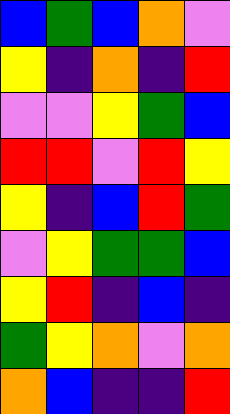[["blue", "green", "blue", "orange", "violet"], ["yellow", "indigo", "orange", "indigo", "red"], ["violet", "violet", "yellow", "green", "blue"], ["red", "red", "violet", "red", "yellow"], ["yellow", "indigo", "blue", "red", "green"], ["violet", "yellow", "green", "green", "blue"], ["yellow", "red", "indigo", "blue", "indigo"], ["green", "yellow", "orange", "violet", "orange"], ["orange", "blue", "indigo", "indigo", "red"]]